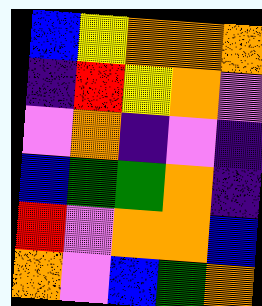[["blue", "yellow", "orange", "orange", "orange"], ["indigo", "red", "yellow", "orange", "violet"], ["violet", "orange", "indigo", "violet", "indigo"], ["blue", "green", "green", "orange", "indigo"], ["red", "violet", "orange", "orange", "blue"], ["orange", "violet", "blue", "green", "orange"]]